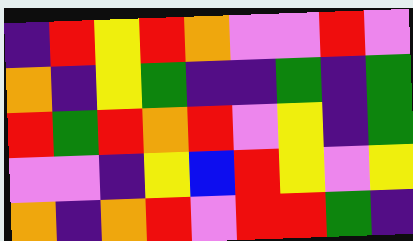[["indigo", "red", "yellow", "red", "orange", "violet", "violet", "red", "violet"], ["orange", "indigo", "yellow", "green", "indigo", "indigo", "green", "indigo", "green"], ["red", "green", "red", "orange", "red", "violet", "yellow", "indigo", "green"], ["violet", "violet", "indigo", "yellow", "blue", "red", "yellow", "violet", "yellow"], ["orange", "indigo", "orange", "red", "violet", "red", "red", "green", "indigo"]]